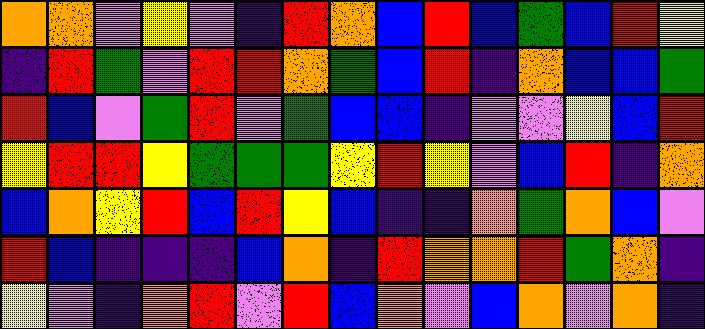[["orange", "orange", "violet", "yellow", "violet", "indigo", "red", "orange", "blue", "red", "blue", "green", "blue", "red", "yellow"], ["indigo", "red", "green", "violet", "red", "red", "orange", "green", "blue", "red", "indigo", "orange", "blue", "blue", "green"], ["red", "blue", "violet", "green", "red", "violet", "green", "blue", "blue", "indigo", "violet", "violet", "yellow", "blue", "red"], ["yellow", "red", "red", "yellow", "green", "green", "green", "yellow", "red", "yellow", "violet", "blue", "red", "indigo", "orange"], ["blue", "orange", "yellow", "red", "blue", "red", "yellow", "blue", "indigo", "indigo", "orange", "green", "orange", "blue", "violet"], ["red", "blue", "indigo", "indigo", "indigo", "blue", "orange", "indigo", "red", "orange", "orange", "red", "green", "orange", "indigo"], ["yellow", "violet", "indigo", "orange", "red", "violet", "red", "blue", "orange", "violet", "blue", "orange", "violet", "orange", "indigo"]]